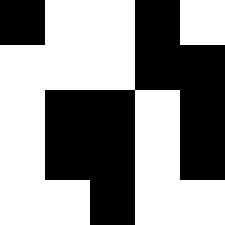[["black", "white", "white", "black", "white"], ["white", "white", "white", "black", "black"], ["white", "black", "black", "white", "black"], ["white", "black", "black", "white", "black"], ["white", "white", "black", "white", "white"]]